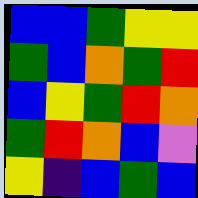[["blue", "blue", "green", "yellow", "yellow"], ["green", "blue", "orange", "green", "red"], ["blue", "yellow", "green", "red", "orange"], ["green", "red", "orange", "blue", "violet"], ["yellow", "indigo", "blue", "green", "blue"]]